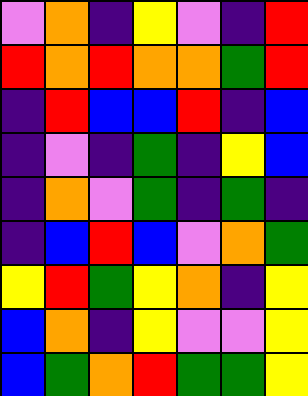[["violet", "orange", "indigo", "yellow", "violet", "indigo", "red"], ["red", "orange", "red", "orange", "orange", "green", "red"], ["indigo", "red", "blue", "blue", "red", "indigo", "blue"], ["indigo", "violet", "indigo", "green", "indigo", "yellow", "blue"], ["indigo", "orange", "violet", "green", "indigo", "green", "indigo"], ["indigo", "blue", "red", "blue", "violet", "orange", "green"], ["yellow", "red", "green", "yellow", "orange", "indigo", "yellow"], ["blue", "orange", "indigo", "yellow", "violet", "violet", "yellow"], ["blue", "green", "orange", "red", "green", "green", "yellow"]]